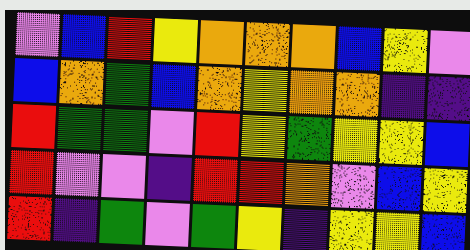[["violet", "blue", "red", "yellow", "orange", "orange", "orange", "blue", "yellow", "violet"], ["blue", "orange", "green", "blue", "orange", "yellow", "orange", "orange", "indigo", "indigo"], ["red", "green", "green", "violet", "red", "yellow", "green", "yellow", "yellow", "blue"], ["red", "violet", "violet", "indigo", "red", "red", "orange", "violet", "blue", "yellow"], ["red", "indigo", "green", "violet", "green", "yellow", "indigo", "yellow", "yellow", "blue"]]